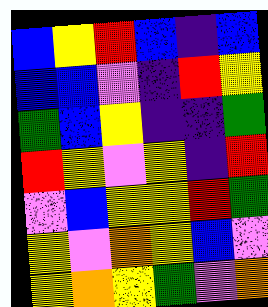[["blue", "yellow", "red", "blue", "indigo", "blue"], ["blue", "blue", "violet", "indigo", "red", "yellow"], ["green", "blue", "yellow", "indigo", "indigo", "green"], ["red", "yellow", "violet", "yellow", "indigo", "red"], ["violet", "blue", "yellow", "yellow", "red", "green"], ["yellow", "violet", "orange", "yellow", "blue", "violet"], ["yellow", "orange", "yellow", "green", "violet", "orange"]]